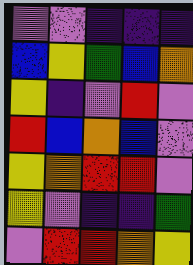[["violet", "violet", "indigo", "indigo", "indigo"], ["blue", "yellow", "green", "blue", "orange"], ["yellow", "indigo", "violet", "red", "violet"], ["red", "blue", "orange", "blue", "violet"], ["yellow", "orange", "red", "red", "violet"], ["yellow", "violet", "indigo", "indigo", "green"], ["violet", "red", "red", "orange", "yellow"]]